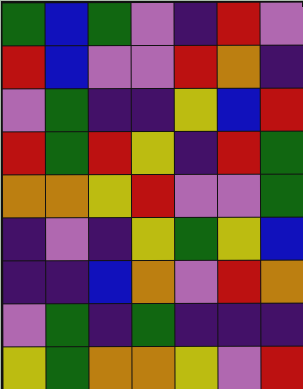[["green", "blue", "green", "violet", "indigo", "red", "violet"], ["red", "blue", "violet", "violet", "red", "orange", "indigo"], ["violet", "green", "indigo", "indigo", "yellow", "blue", "red"], ["red", "green", "red", "yellow", "indigo", "red", "green"], ["orange", "orange", "yellow", "red", "violet", "violet", "green"], ["indigo", "violet", "indigo", "yellow", "green", "yellow", "blue"], ["indigo", "indigo", "blue", "orange", "violet", "red", "orange"], ["violet", "green", "indigo", "green", "indigo", "indigo", "indigo"], ["yellow", "green", "orange", "orange", "yellow", "violet", "red"]]